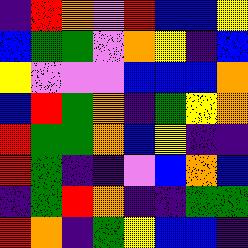[["indigo", "red", "orange", "violet", "red", "blue", "blue", "yellow"], ["blue", "green", "green", "violet", "orange", "yellow", "indigo", "blue"], ["yellow", "violet", "violet", "violet", "blue", "blue", "blue", "orange"], ["blue", "red", "green", "orange", "indigo", "green", "yellow", "orange"], ["red", "green", "green", "orange", "blue", "yellow", "indigo", "indigo"], ["red", "green", "indigo", "indigo", "violet", "blue", "orange", "blue"], ["indigo", "green", "red", "orange", "indigo", "indigo", "green", "green"], ["red", "orange", "indigo", "green", "yellow", "blue", "blue", "indigo"]]